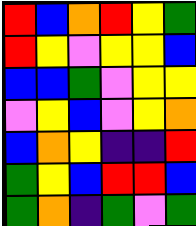[["red", "blue", "orange", "red", "yellow", "green"], ["red", "yellow", "violet", "yellow", "yellow", "blue"], ["blue", "blue", "green", "violet", "yellow", "yellow"], ["violet", "yellow", "blue", "violet", "yellow", "orange"], ["blue", "orange", "yellow", "indigo", "indigo", "red"], ["green", "yellow", "blue", "red", "red", "blue"], ["green", "orange", "indigo", "green", "violet", "green"]]